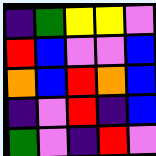[["indigo", "green", "yellow", "yellow", "violet"], ["red", "blue", "violet", "violet", "blue"], ["orange", "blue", "red", "orange", "blue"], ["indigo", "violet", "red", "indigo", "blue"], ["green", "violet", "indigo", "red", "violet"]]